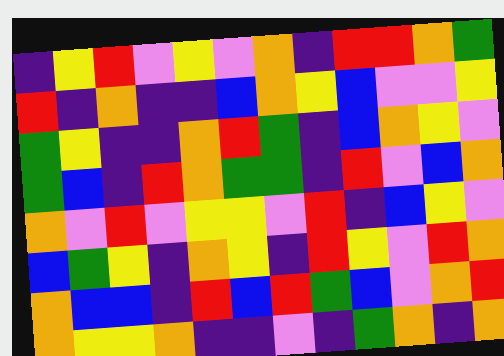[["indigo", "yellow", "red", "violet", "yellow", "violet", "orange", "indigo", "red", "red", "orange", "green"], ["red", "indigo", "orange", "indigo", "indigo", "blue", "orange", "yellow", "blue", "violet", "violet", "yellow"], ["green", "yellow", "indigo", "indigo", "orange", "red", "green", "indigo", "blue", "orange", "yellow", "violet"], ["green", "blue", "indigo", "red", "orange", "green", "green", "indigo", "red", "violet", "blue", "orange"], ["orange", "violet", "red", "violet", "yellow", "yellow", "violet", "red", "indigo", "blue", "yellow", "violet"], ["blue", "green", "yellow", "indigo", "orange", "yellow", "indigo", "red", "yellow", "violet", "red", "orange"], ["orange", "blue", "blue", "indigo", "red", "blue", "red", "green", "blue", "violet", "orange", "red"], ["orange", "yellow", "yellow", "orange", "indigo", "indigo", "violet", "indigo", "green", "orange", "indigo", "orange"]]